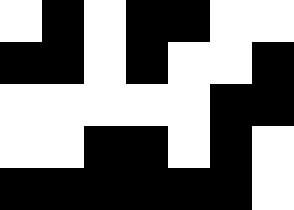[["white", "black", "white", "black", "black", "white", "white"], ["black", "black", "white", "black", "white", "white", "black"], ["white", "white", "white", "white", "white", "black", "black"], ["white", "white", "black", "black", "white", "black", "white"], ["black", "black", "black", "black", "black", "black", "white"]]